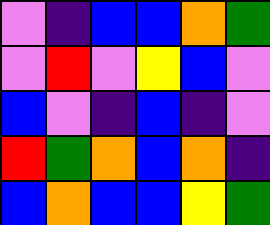[["violet", "indigo", "blue", "blue", "orange", "green"], ["violet", "red", "violet", "yellow", "blue", "violet"], ["blue", "violet", "indigo", "blue", "indigo", "violet"], ["red", "green", "orange", "blue", "orange", "indigo"], ["blue", "orange", "blue", "blue", "yellow", "green"]]